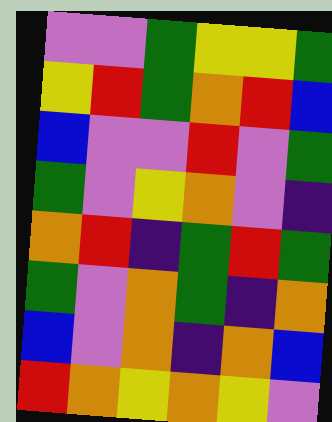[["violet", "violet", "green", "yellow", "yellow", "green"], ["yellow", "red", "green", "orange", "red", "blue"], ["blue", "violet", "violet", "red", "violet", "green"], ["green", "violet", "yellow", "orange", "violet", "indigo"], ["orange", "red", "indigo", "green", "red", "green"], ["green", "violet", "orange", "green", "indigo", "orange"], ["blue", "violet", "orange", "indigo", "orange", "blue"], ["red", "orange", "yellow", "orange", "yellow", "violet"]]